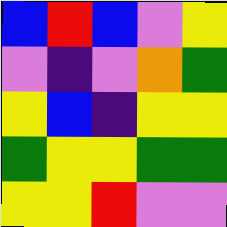[["blue", "red", "blue", "violet", "yellow"], ["violet", "indigo", "violet", "orange", "green"], ["yellow", "blue", "indigo", "yellow", "yellow"], ["green", "yellow", "yellow", "green", "green"], ["yellow", "yellow", "red", "violet", "violet"]]